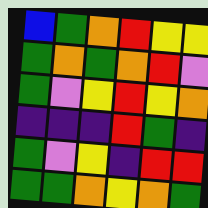[["blue", "green", "orange", "red", "yellow", "yellow"], ["green", "orange", "green", "orange", "red", "violet"], ["green", "violet", "yellow", "red", "yellow", "orange"], ["indigo", "indigo", "indigo", "red", "green", "indigo"], ["green", "violet", "yellow", "indigo", "red", "red"], ["green", "green", "orange", "yellow", "orange", "green"]]